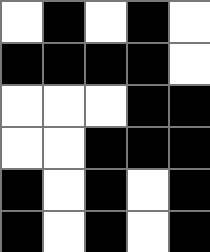[["white", "black", "white", "black", "white"], ["black", "black", "black", "black", "white"], ["white", "white", "white", "black", "black"], ["white", "white", "black", "black", "black"], ["black", "white", "black", "white", "black"], ["black", "white", "black", "white", "black"]]